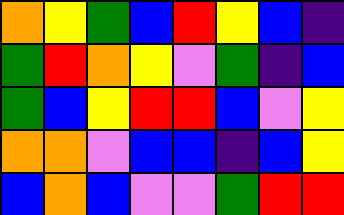[["orange", "yellow", "green", "blue", "red", "yellow", "blue", "indigo"], ["green", "red", "orange", "yellow", "violet", "green", "indigo", "blue"], ["green", "blue", "yellow", "red", "red", "blue", "violet", "yellow"], ["orange", "orange", "violet", "blue", "blue", "indigo", "blue", "yellow"], ["blue", "orange", "blue", "violet", "violet", "green", "red", "red"]]